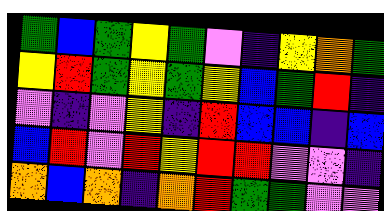[["green", "blue", "green", "yellow", "green", "violet", "indigo", "yellow", "orange", "green"], ["yellow", "red", "green", "yellow", "green", "yellow", "blue", "green", "red", "indigo"], ["violet", "indigo", "violet", "yellow", "indigo", "red", "blue", "blue", "indigo", "blue"], ["blue", "red", "violet", "red", "yellow", "red", "red", "violet", "violet", "indigo"], ["orange", "blue", "orange", "indigo", "orange", "red", "green", "green", "violet", "violet"]]